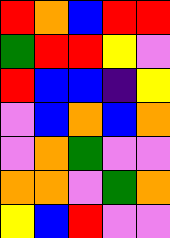[["red", "orange", "blue", "red", "red"], ["green", "red", "red", "yellow", "violet"], ["red", "blue", "blue", "indigo", "yellow"], ["violet", "blue", "orange", "blue", "orange"], ["violet", "orange", "green", "violet", "violet"], ["orange", "orange", "violet", "green", "orange"], ["yellow", "blue", "red", "violet", "violet"]]